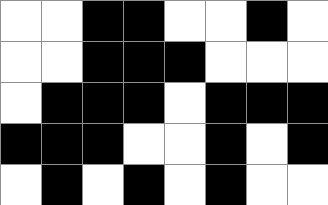[["white", "white", "black", "black", "white", "white", "black", "white"], ["white", "white", "black", "black", "black", "white", "white", "white"], ["white", "black", "black", "black", "white", "black", "black", "black"], ["black", "black", "black", "white", "white", "black", "white", "black"], ["white", "black", "white", "black", "white", "black", "white", "white"]]